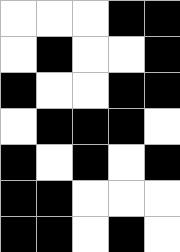[["white", "white", "white", "black", "black"], ["white", "black", "white", "white", "black"], ["black", "white", "white", "black", "black"], ["white", "black", "black", "black", "white"], ["black", "white", "black", "white", "black"], ["black", "black", "white", "white", "white"], ["black", "black", "white", "black", "white"]]